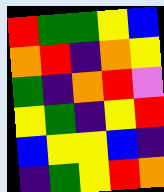[["red", "green", "green", "yellow", "blue"], ["orange", "red", "indigo", "orange", "yellow"], ["green", "indigo", "orange", "red", "violet"], ["yellow", "green", "indigo", "yellow", "red"], ["blue", "yellow", "yellow", "blue", "indigo"], ["indigo", "green", "yellow", "red", "orange"]]